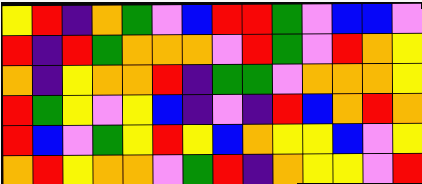[["yellow", "red", "indigo", "orange", "green", "violet", "blue", "red", "red", "green", "violet", "blue", "blue", "violet"], ["red", "indigo", "red", "green", "orange", "orange", "orange", "violet", "red", "green", "violet", "red", "orange", "yellow"], ["orange", "indigo", "yellow", "orange", "orange", "red", "indigo", "green", "green", "violet", "orange", "orange", "orange", "yellow"], ["red", "green", "yellow", "violet", "yellow", "blue", "indigo", "violet", "indigo", "red", "blue", "orange", "red", "orange"], ["red", "blue", "violet", "green", "yellow", "red", "yellow", "blue", "orange", "yellow", "yellow", "blue", "violet", "yellow"], ["orange", "red", "yellow", "orange", "orange", "violet", "green", "red", "indigo", "orange", "yellow", "yellow", "violet", "red"]]